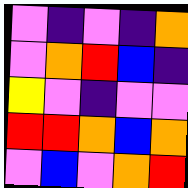[["violet", "indigo", "violet", "indigo", "orange"], ["violet", "orange", "red", "blue", "indigo"], ["yellow", "violet", "indigo", "violet", "violet"], ["red", "red", "orange", "blue", "orange"], ["violet", "blue", "violet", "orange", "red"]]